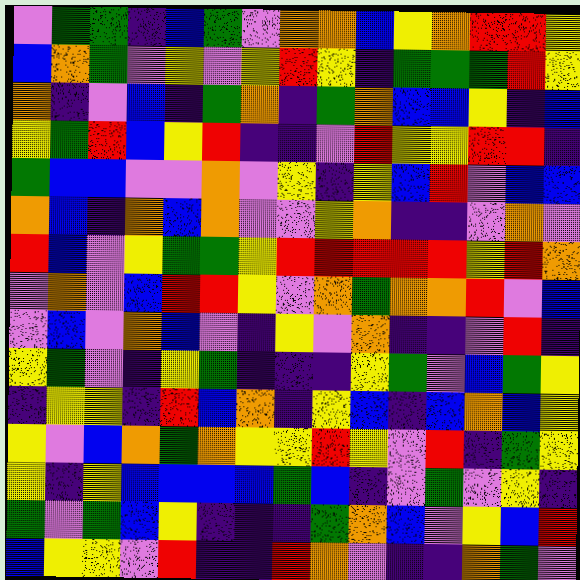[["violet", "green", "green", "indigo", "blue", "green", "violet", "orange", "orange", "blue", "yellow", "orange", "red", "red", "yellow"], ["blue", "orange", "green", "violet", "yellow", "violet", "yellow", "red", "yellow", "indigo", "green", "green", "green", "red", "yellow"], ["orange", "indigo", "violet", "blue", "indigo", "green", "orange", "indigo", "green", "orange", "blue", "blue", "yellow", "indigo", "blue"], ["yellow", "green", "red", "blue", "yellow", "red", "indigo", "indigo", "violet", "red", "yellow", "yellow", "red", "red", "indigo"], ["green", "blue", "blue", "violet", "violet", "orange", "violet", "yellow", "indigo", "yellow", "blue", "red", "violet", "blue", "blue"], ["orange", "blue", "indigo", "orange", "blue", "orange", "violet", "violet", "yellow", "orange", "indigo", "indigo", "violet", "orange", "violet"], ["red", "blue", "violet", "yellow", "green", "green", "yellow", "red", "red", "red", "red", "red", "yellow", "red", "orange"], ["violet", "orange", "violet", "blue", "red", "red", "yellow", "violet", "orange", "green", "orange", "orange", "red", "violet", "blue"], ["violet", "blue", "violet", "orange", "blue", "violet", "indigo", "yellow", "violet", "orange", "indigo", "indigo", "violet", "red", "indigo"], ["yellow", "green", "violet", "indigo", "yellow", "green", "indigo", "indigo", "indigo", "yellow", "green", "violet", "blue", "green", "yellow"], ["indigo", "yellow", "yellow", "indigo", "red", "blue", "orange", "indigo", "yellow", "blue", "indigo", "blue", "orange", "blue", "yellow"], ["yellow", "violet", "blue", "orange", "green", "orange", "yellow", "yellow", "red", "yellow", "violet", "red", "indigo", "green", "yellow"], ["yellow", "indigo", "yellow", "blue", "blue", "blue", "blue", "green", "blue", "indigo", "violet", "green", "violet", "yellow", "indigo"], ["green", "violet", "green", "blue", "yellow", "indigo", "indigo", "indigo", "green", "orange", "blue", "violet", "yellow", "blue", "red"], ["blue", "yellow", "yellow", "violet", "red", "indigo", "indigo", "red", "orange", "violet", "indigo", "indigo", "orange", "green", "violet"]]